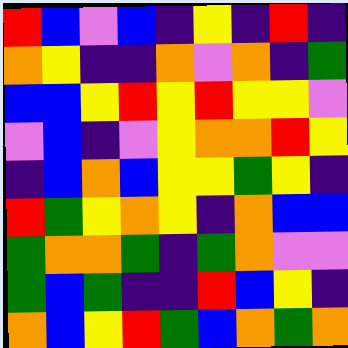[["red", "blue", "violet", "blue", "indigo", "yellow", "indigo", "red", "indigo"], ["orange", "yellow", "indigo", "indigo", "orange", "violet", "orange", "indigo", "green"], ["blue", "blue", "yellow", "red", "yellow", "red", "yellow", "yellow", "violet"], ["violet", "blue", "indigo", "violet", "yellow", "orange", "orange", "red", "yellow"], ["indigo", "blue", "orange", "blue", "yellow", "yellow", "green", "yellow", "indigo"], ["red", "green", "yellow", "orange", "yellow", "indigo", "orange", "blue", "blue"], ["green", "orange", "orange", "green", "indigo", "green", "orange", "violet", "violet"], ["green", "blue", "green", "indigo", "indigo", "red", "blue", "yellow", "indigo"], ["orange", "blue", "yellow", "red", "green", "blue", "orange", "green", "orange"]]